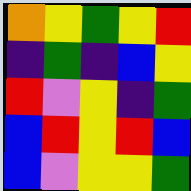[["orange", "yellow", "green", "yellow", "red"], ["indigo", "green", "indigo", "blue", "yellow"], ["red", "violet", "yellow", "indigo", "green"], ["blue", "red", "yellow", "red", "blue"], ["blue", "violet", "yellow", "yellow", "green"]]